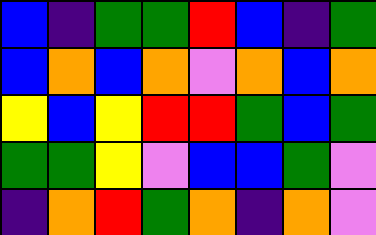[["blue", "indigo", "green", "green", "red", "blue", "indigo", "green"], ["blue", "orange", "blue", "orange", "violet", "orange", "blue", "orange"], ["yellow", "blue", "yellow", "red", "red", "green", "blue", "green"], ["green", "green", "yellow", "violet", "blue", "blue", "green", "violet"], ["indigo", "orange", "red", "green", "orange", "indigo", "orange", "violet"]]